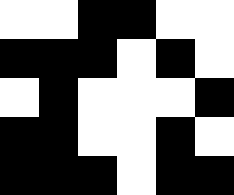[["white", "white", "black", "black", "white", "white"], ["black", "black", "black", "white", "black", "white"], ["white", "black", "white", "white", "white", "black"], ["black", "black", "white", "white", "black", "white"], ["black", "black", "black", "white", "black", "black"]]